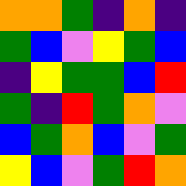[["orange", "orange", "green", "indigo", "orange", "indigo"], ["green", "blue", "violet", "yellow", "green", "blue"], ["indigo", "yellow", "green", "green", "blue", "red"], ["green", "indigo", "red", "green", "orange", "violet"], ["blue", "green", "orange", "blue", "violet", "green"], ["yellow", "blue", "violet", "green", "red", "orange"]]